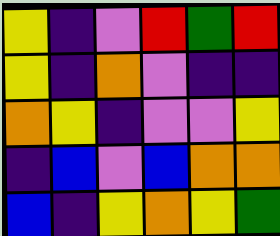[["yellow", "indigo", "violet", "red", "green", "red"], ["yellow", "indigo", "orange", "violet", "indigo", "indigo"], ["orange", "yellow", "indigo", "violet", "violet", "yellow"], ["indigo", "blue", "violet", "blue", "orange", "orange"], ["blue", "indigo", "yellow", "orange", "yellow", "green"]]